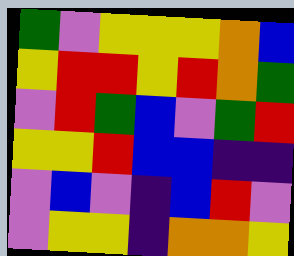[["green", "violet", "yellow", "yellow", "yellow", "orange", "blue"], ["yellow", "red", "red", "yellow", "red", "orange", "green"], ["violet", "red", "green", "blue", "violet", "green", "red"], ["yellow", "yellow", "red", "blue", "blue", "indigo", "indigo"], ["violet", "blue", "violet", "indigo", "blue", "red", "violet"], ["violet", "yellow", "yellow", "indigo", "orange", "orange", "yellow"]]